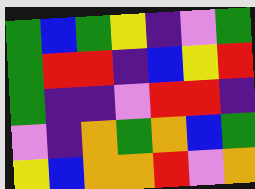[["green", "blue", "green", "yellow", "indigo", "violet", "green"], ["green", "red", "red", "indigo", "blue", "yellow", "red"], ["green", "indigo", "indigo", "violet", "red", "red", "indigo"], ["violet", "indigo", "orange", "green", "orange", "blue", "green"], ["yellow", "blue", "orange", "orange", "red", "violet", "orange"]]